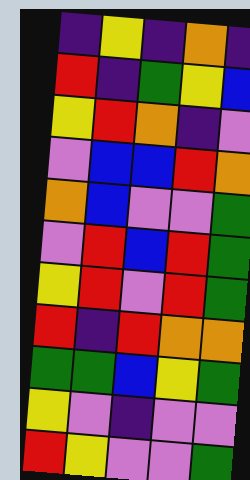[["indigo", "yellow", "indigo", "orange", "indigo"], ["red", "indigo", "green", "yellow", "blue"], ["yellow", "red", "orange", "indigo", "violet"], ["violet", "blue", "blue", "red", "orange"], ["orange", "blue", "violet", "violet", "green"], ["violet", "red", "blue", "red", "green"], ["yellow", "red", "violet", "red", "green"], ["red", "indigo", "red", "orange", "orange"], ["green", "green", "blue", "yellow", "green"], ["yellow", "violet", "indigo", "violet", "violet"], ["red", "yellow", "violet", "violet", "green"]]